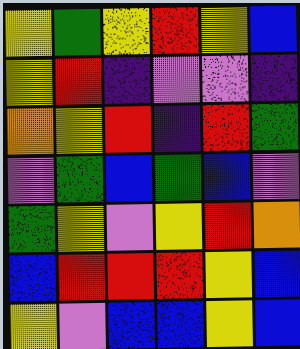[["yellow", "green", "yellow", "red", "yellow", "blue"], ["yellow", "red", "indigo", "violet", "violet", "indigo"], ["orange", "yellow", "red", "indigo", "red", "green"], ["violet", "green", "blue", "green", "blue", "violet"], ["green", "yellow", "violet", "yellow", "red", "orange"], ["blue", "red", "red", "red", "yellow", "blue"], ["yellow", "violet", "blue", "blue", "yellow", "blue"]]